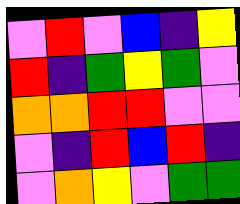[["violet", "red", "violet", "blue", "indigo", "yellow"], ["red", "indigo", "green", "yellow", "green", "violet"], ["orange", "orange", "red", "red", "violet", "violet"], ["violet", "indigo", "red", "blue", "red", "indigo"], ["violet", "orange", "yellow", "violet", "green", "green"]]